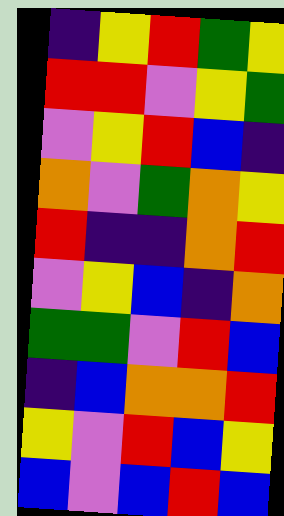[["indigo", "yellow", "red", "green", "yellow"], ["red", "red", "violet", "yellow", "green"], ["violet", "yellow", "red", "blue", "indigo"], ["orange", "violet", "green", "orange", "yellow"], ["red", "indigo", "indigo", "orange", "red"], ["violet", "yellow", "blue", "indigo", "orange"], ["green", "green", "violet", "red", "blue"], ["indigo", "blue", "orange", "orange", "red"], ["yellow", "violet", "red", "blue", "yellow"], ["blue", "violet", "blue", "red", "blue"]]